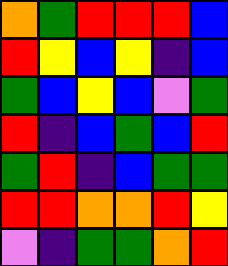[["orange", "green", "red", "red", "red", "blue"], ["red", "yellow", "blue", "yellow", "indigo", "blue"], ["green", "blue", "yellow", "blue", "violet", "green"], ["red", "indigo", "blue", "green", "blue", "red"], ["green", "red", "indigo", "blue", "green", "green"], ["red", "red", "orange", "orange", "red", "yellow"], ["violet", "indigo", "green", "green", "orange", "red"]]